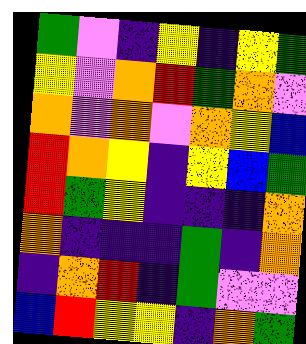[["green", "violet", "indigo", "yellow", "indigo", "yellow", "green"], ["yellow", "violet", "orange", "red", "green", "orange", "violet"], ["orange", "violet", "orange", "violet", "orange", "yellow", "blue"], ["red", "orange", "yellow", "indigo", "yellow", "blue", "green"], ["red", "green", "yellow", "indigo", "indigo", "indigo", "orange"], ["orange", "indigo", "indigo", "indigo", "green", "indigo", "orange"], ["indigo", "orange", "red", "indigo", "green", "violet", "violet"], ["blue", "red", "yellow", "yellow", "indigo", "orange", "green"]]